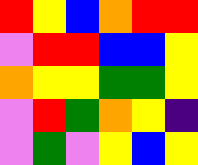[["red", "yellow", "blue", "orange", "red", "red"], ["violet", "red", "red", "blue", "blue", "yellow"], ["orange", "yellow", "yellow", "green", "green", "yellow"], ["violet", "red", "green", "orange", "yellow", "indigo"], ["violet", "green", "violet", "yellow", "blue", "yellow"]]